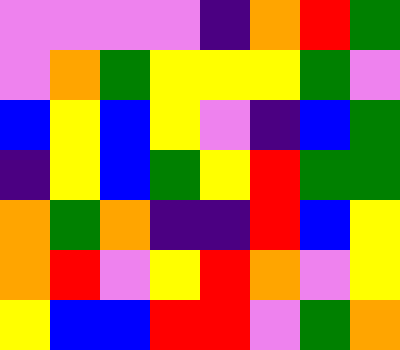[["violet", "violet", "violet", "violet", "indigo", "orange", "red", "green"], ["violet", "orange", "green", "yellow", "yellow", "yellow", "green", "violet"], ["blue", "yellow", "blue", "yellow", "violet", "indigo", "blue", "green"], ["indigo", "yellow", "blue", "green", "yellow", "red", "green", "green"], ["orange", "green", "orange", "indigo", "indigo", "red", "blue", "yellow"], ["orange", "red", "violet", "yellow", "red", "orange", "violet", "yellow"], ["yellow", "blue", "blue", "red", "red", "violet", "green", "orange"]]